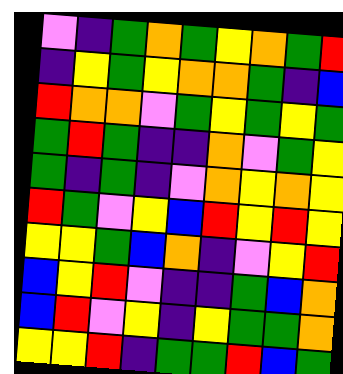[["violet", "indigo", "green", "orange", "green", "yellow", "orange", "green", "red"], ["indigo", "yellow", "green", "yellow", "orange", "orange", "green", "indigo", "blue"], ["red", "orange", "orange", "violet", "green", "yellow", "green", "yellow", "green"], ["green", "red", "green", "indigo", "indigo", "orange", "violet", "green", "yellow"], ["green", "indigo", "green", "indigo", "violet", "orange", "yellow", "orange", "yellow"], ["red", "green", "violet", "yellow", "blue", "red", "yellow", "red", "yellow"], ["yellow", "yellow", "green", "blue", "orange", "indigo", "violet", "yellow", "red"], ["blue", "yellow", "red", "violet", "indigo", "indigo", "green", "blue", "orange"], ["blue", "red", "violet", "yellow", "indigo", "yellow", "green", "green", "orange"], ["yellow", "yellow", "red", "indigo", "green", "green", "red", "blue", "green"]]